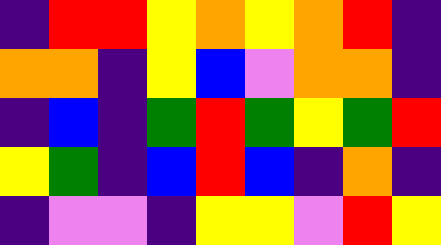[["indigo", "red", "red", "yellow", "orange", "yellow", "orange", "red", "indigo"], ["orange", "orange", "indigo", "yellow", "blue", "violet", "orange", "orange", "indigo"], ["indigo", "blue", "indigo", "green", "red", "green", "yellow", "green", "red"], ["yellow", "green", "indigo", "blue", "red", "blue", "indigo", "orange", "indigo"], ["indigo", "violet", "violet", "indigo", "yellow", "yellow", "violet", "red", "yellow"]]